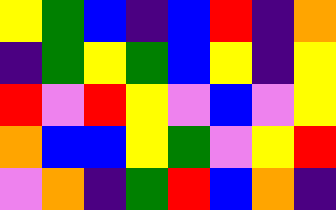[["yellow", "green", "blue", "indigo", "blue", "red", "indigo", "orange"], ["indigo", "green", "yellow", "green", "blue", "yellow", "indigo", "yellow"], ["red", "violet", "red", "yellow", "violet", "blue", "violet", "yellow"], ["orange", "blue", "blue", "yellow", "green", "violet", "yellow", "red"], ["violet", "orange", "indigo", "green", "red", "blue", "orange", "indigo"]]